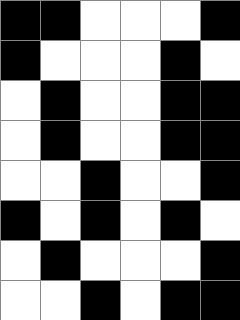[["black", "black", "white", "white", "white", "black"], ["black", "white", "white", "white", "black", "white"], ["white", "black", "white", "white", "black", "black"], ["white", "black", "white", "white", "black", "black"], ["white", "white", "black", "white", "white", "black"], ["black", "white", "black", "white", "black", "white"], ["white", "black", "white", "white", "white", "black"], ["white", "white", "black", "white", "black", "black"]]